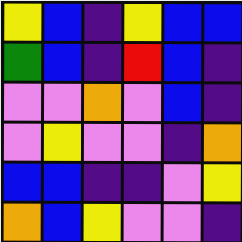[["yellow", "blue", "indigo", "yellow", "blue", "blue"], ["green", "blue", "indigo", "red", "blue", "indigo"], ["violet", "violet", "orange", "violet", "blue", "indigo"], ["violet", "yellow", "violet", "violet", "indigo", "orange"], ["blue", "blue", "indigo", "indigo", "violet", "yellow"], ["orange", "blue", "yellow", "violet", "violet", "indigo"]]